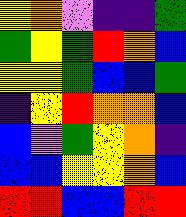[["yellow", "orange", "violet", "indigo", "indigo", "green"], ["green", "yellow", "green", "red", "orange", "blue"], ["yellow", "yellow", "green", "blue", "blue", "green"], ["indigo", "yellow", "red", "orange", "orange", "blue"], ["blue", "violet", "green", "yellow", "orange", "indigo"], ["blue", "blue", "yellow", "yellow", "orange", "blue"], ["red", "red", "blue", "blue", "red", "red"]]